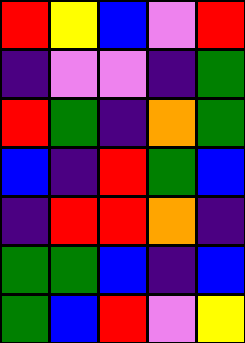[["red", "yellow", "blue", "violet", "red"], ["indigo", "violet", "violet", "indigo", "green"], ["red", "green", "indigo", "orange", "green"], ["blue", "indigo", "red", "green", "blue"], ["indigo", "red", "red", "orange", "indigo"], ["green", "green", "blue", "indigo", "blue"], ["green", "blue", "red", "violet", "yellow"]]